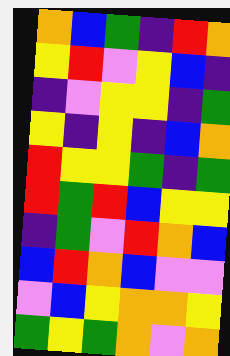[["orange", "blue", "green", "indigo", "red", "orange"], ["yellow", "red", "violet", "yellow", "blue", "indigo"], ["indigo", "violet", "yellow", "yellow", "indigo", "green"], ["yellow", "indigo", "yellow", "indigo", "blue", "orange"], ["red", "yellow", "yellow", "green", "indigo", "green"], ["red", "green", "red", "blue", "yellow", "yellow"], ["indigo", "green", "violet", "red", "orange", "blue"], ["blue", "red", "orange", "blue", "violet", "violet"], ["violet", "blue", "yellow", "orange", "orange", "yellow"], ["green", "yellow", "green", "orange", "violet", "orange"]]